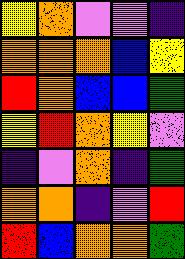[["yellow", "orange", "violet", "violet", "indigo"], ["orange", "orange", "orange", "blue", "yellow"], ["red", "orange", "blue", "blue", "green"], ["yellow", "red", "orange", "yellow", "violet"], ["indigo", "violet", "orange", "indigo", "green"], ["orange", "orange", "indigo", "violet", "red"], ["red", "blue", "orange", "orange", "green"]]